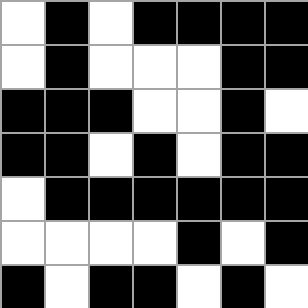[["white", "black", "white", "black", "black", "black", "black"], ["white", "black", "white", "white", "white", "black", "black"], ["black", "black", "black", "white", "white", "black", "white"], ["black", "black", "white", "black", "white", "black", "black"], ["white", "black", "black", "black", "black", "black", "black"], ["white", "white", "white", "white", "black", "white", "black"], ["black", "white", "black", "black", "white", "black", "white"]]